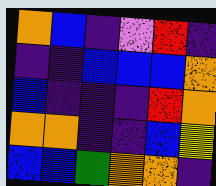[["orange", "blue", "indigo", "violet", "red", "indigo"], ["indigo", "indigo", "blue", "blue", "blue", "orange"], ["blue", "indigo", "indigo", "indigo", "red", "orange"], ["orange", "orange", "indigo", "indigo", "blue", "yellow"], ["blue", "blue", "green", "orange", "orange", "indigo"]]